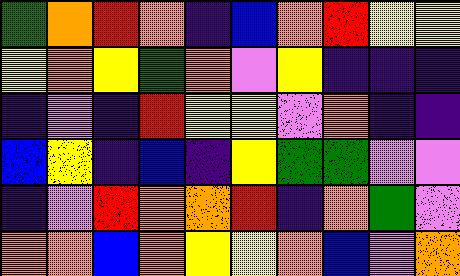[["green", "orange", "red", "orange", "indigo", "blue", "orange", "red", "yellow", "yellow"], ["yellow", "orange", "yellow", "green", "orange", "violet", "yellow", "indigo", "indigo", "indigo"], ["indigo", "violet", "indigo", "red", "yellow", "yellow", "violet", "orange", "indigo", "indigo"], ["blue", "yellow", "indigo", "blue", "indigo", "yellow", "green", "green", "violet", "violet"], ["indigo", "violet", "red", "orange", "orange", "red", "indigo", "orange", "green", "violet"], ["orange", "orange", "blue", "orange", "yellow", "yellow", "orange", "blue", "violet", "orange"]]